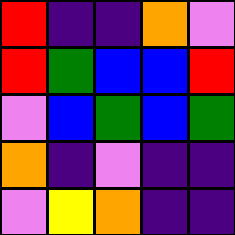[["red", "indigo", "indigo", "orange", "violet"], ["red", "green", "blue", "blue", "red"], ["violet", "blue", "green", "blue", "green"], ["orange", "indigo", "violet", "indigo", "indigo"], ["violet", "yellow", "orange", "indigo", "indigo"]]